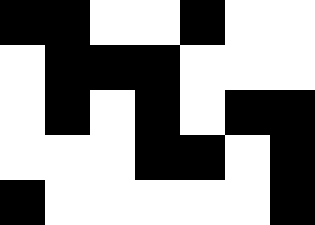[["black", "black", "white", "white", "black", "white", "white"], ["white", "black", "black", "black", "white", "white", "white"], ["white", "black", "white", "black", "white", "black", "black"], ["white", "white", "white", "black", "black", "white", "black"], ["black", "white", "white", "white", "white", "white", "black"]]